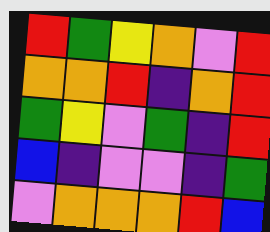[["red", "green", "yellow", "orange", "violet", "red"], ["orange", "orange", "red", "indigo", "orange", "red"], ["green", "yellow", "violet", "green", "indigo", "red"], ["blue", "indigo", "violet", "violet", "indigo", "green"], ["violet", "orange", "orange", "orange", "red", "blue"]]